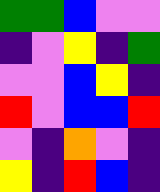[["green", "green", "blue", "violet", "violet"], ["indigo", "violet", "yellow", "indigo", "green"], ["violet", "violet", "blue", "yellow", "indigo"], ["red", "violet", "blue", "blue", "red"], ["violet", "indigo", "orange", "violet", "indigo"], ["yellow", "indigo", "red", "blue", "indigo"]]